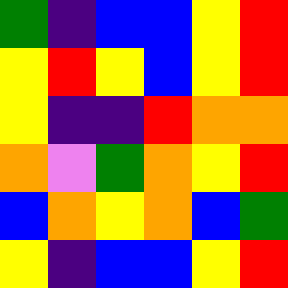[["green", "indigo", "blue", "blue", "yellow", "red"], ["yellow", "red", "yellow", "blue", "yellow", "red"], ["yellow", "indigo", "indigo", "red", "orange", "orange"], ["orange", "violet", "green", "orange", "yellow", "red"], ["blue", "orange", "yellow", "orange", "blue", "green"], ["yellow", "indigo", "blue", "blue", "yellow", "red"]]